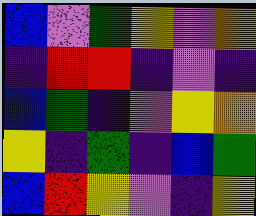[["blue", "violet", "green", "yellow", "violet", "orange"], ["indigo", "red", "red", "indigo", "violet", "indigo"], ["blue", "green", "indigo", "violet", "yellow", "orange"], ["yellow", "indigo", "green", "indigo", "blue", "green"], ["blue", "red", "yellow", "violet", "indigo", "yellow"]]